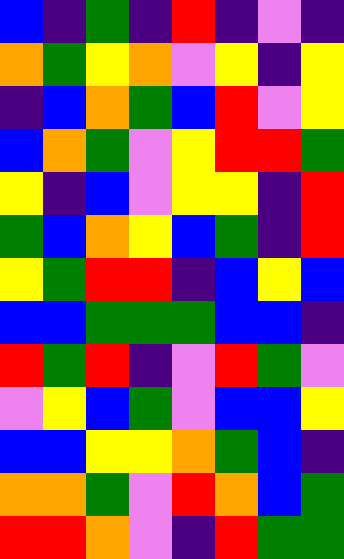[["blue", "indigo", "green", "indigo", "red", "indigo", "violet", "indigo"], ["orange", "green", "yellow", "orange", "violet", "yellow", "indigo", "yellow"], ["indigo", "blue", "orange", "green", "blue", "red", "violet", "yellow"], ["blue", "orange", "green", "violet", "yellow", "red", "red", "green"], ["yellow", "indigo", "blue", "violet", "yellow", "yellow", "indigo", "red"], ["green", "blue", "orange", "yellow", "blue", "green", "indigo", "red"], ["yellow", "green", "red", "red", "indigo", "blue", "yellow", "blue"], ["blue", "blue", "green", "green", "green", "blue", "blue", "indigo"], ["red", "green", "red", "indigo", "violet", "red", "green", "violet"], ["violet", "yellow", "blue", "green", "violet", "blue", "blue", "yellow"], ["blue", "blue", "yellow", "yellow", "orange", "green", "blue", "indigo"], ["orange", "orange", "green", "violet", "red", "orange", "blue", "green"], ["red", "red", "orange", "violet", "indigo", "red", "green", "green"]]